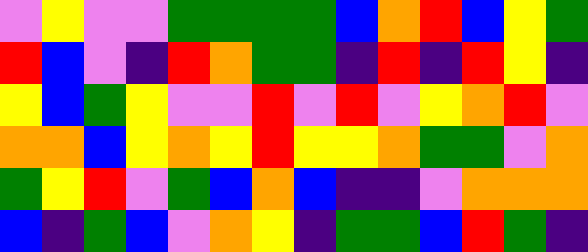[["violet", "yellow", "violet", "violet", "green", "green", "green", "green", "blue", "orange", "red", "blue", "yellow", "green"], ["red", "blue", "violet", "indigo", "red", "orange", "green", "green", "indigo", "red", "indigo", "red", "yellow", "indigo"], ["yellow", "blue", "green", "yellow", "violet", "violet", "red", "violet", "red", "violet", "yellow", "orange", "red", "violet"], ["orange", "orange", "blue", "yellow", "orange", "yellow", "red", "yellow", "yellow", "orange", "green", "green", "violet", "orange"], ["green", "yellow", "red", "violet", "green", "blue", "orange", "blue", "indigo", "indigo", "violet", "orange", "orange", "orange"], ["blue", "indigo", "green", "blue", "violet", "orange", "yellow", "indigo", "green", "green", "blue", "red", "green", "indigo"]]